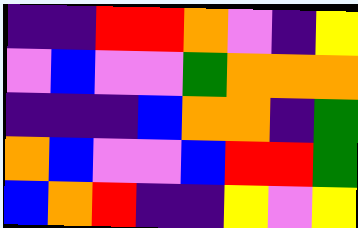[["indigo", "indigo", "red", "red", "orange", "violet", "indigo", "yellow"], ["violet", "blue", "violet", "violet", "green", "orange", "orange", "orange"], ["indigo", "indigo", "indigo", "blue", "orange", "orange", "indigo", "green"], ["orange", "blue", "violet", "violet", "blue", "red", "red", "green"], ["blue", "orange", "red", "indigo", "indigo", "yellow", "violet", "yellow"]]